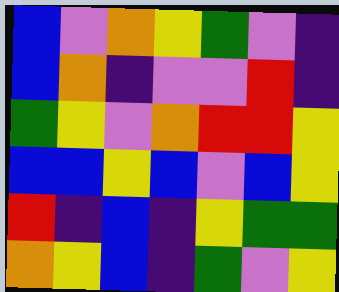[["blue", "violet", "orange", "yellow", "green", "violet", "indigo"], ["blue", "orange", "indigo", "violet", "violet", "red", "indigo"], ["green", "yellow", "violet", "orange", "red", "red", "yellow"], ["blue", "blue", "yellow", "blue", "violet", "blue", "yellow"], ["red", "indigo", "blue", "indigo", "yellow", "green", "green"], ["orange", "yellow", "blue", "indigo", "green", "violet", "yellow"]]